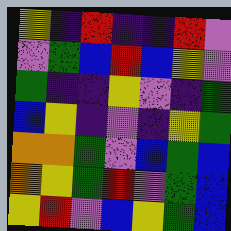[["yellow", "indigo", "red", "indigo", "indigo", "red", "violet"], ["violet", "green", "blue", "red", "blue", "yellow", "violet"], ["green", "indigo", "indigo", "yellow", "violet", "indigo", "green"], ["blue", "yellow", "indigo", "violet", "indigo", "yellow", "green"], ["orange", "orange", "green", "violet", "blue", "green", "blue"], ["orange", "yellow", "green", "red", "violet", "green", "blue"], ["yellow", "red", "violet", "blue", "yellow", "green", "blue"]]